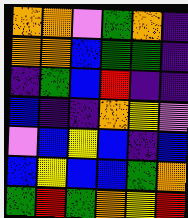[["orange", "orange", "violet", "green", "orange", "indigo"], ["orange", "orange", "blue", "green", "green", "indigo"], ["indigo", "green", "blue", "red", "indigo", "indigo"], ["blue", "indigo", "indigo", "orange", "yellow", "violet"], ["violet", "blue", "yellow", "blue", "indigo", "blue"], ["blue", "yellow", "blue", "blue", "green", "orange"], ["green", "red", "green", "orange", "yellow", "red"]]